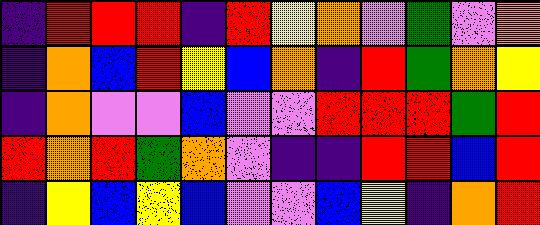[["indigo", "red", "red", "red", "indigo", "red", "yellow", "orange", "violet", "green", "violet", "orange"], ["indigo", "orange", "blue", "red", "yellow", "blue", "orange", "indigo", "red", "green", "orange", "yellow"], ["indigo", "orange", "violet", "violet", "blue", "violet", "violet", "red", "red", "red", "green", "red"], ["red", "orange", "red", "green", "orange", "violet", "indigo", "indigo", "red", "red", "blue", "red"], ["indigo", "yellow", "blue", "yellow", "blue", "violet", "violet", "blue", "yellow", "indigo", "orange", "red"]]